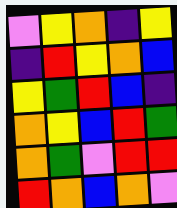[["violet", "yellow", "orange", "indigo", "yellow"], ["indigo", "red", "yellow", "orange", "blue"], ["yellow", "green", "red", "blue", "indigo"], ["orange", "yellow", "blue", "red", "green"], ["orange", "green", "violet", "red", "red"], ["red", "orange", "blue", "orange", "violet"]]